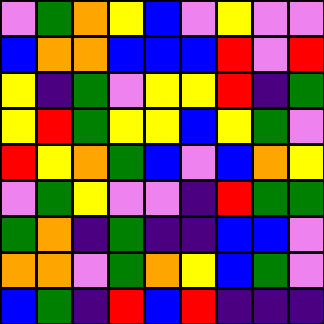[["violet", "green", "orange", "yellow", "blue", "violet", "yellow", "violet", "violet"], ["blue", "orange", "orange", "blue", "blue", "blue", "red", "violet", "red"], ["yellow", "indigo", "green", "violet", "yellow", "yellow", "red", "indigo", "green"], ["yellow", "red", "green", "yellow", "yellow", "blue", "yellow", "green", "violet"], ["red", "yellow", "orange", "green", "blue", "violet", "blue", "orange", "yellow"], ["violet", "green", "yellow", "violet", "violet", "indigo", "red", "green", "green"], ["green", "orange", "indigo", "green", "indigo", "indigo", "blue", "blue", "violet"], ["orange", "orange", "violet", "green", "orange", "yellow", "blue", "green", "violet"], ["blue", "green", "indigo", "red", "blue", "red", "indigo", "indigo", "indigo"]]